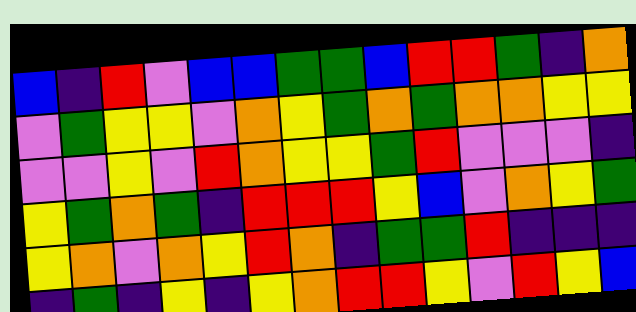[["blue", "indigo", "red", "violet", "blue", "blue", "green", "green", "blue", "red", "red", "green", "indigo", "orange"], ["violet", "green", "yellow", "yellow", "violet", "orange", "yellow", "green", "orange", "green", "orange", "orange", "yellow", "yellow"], ["violet", "violet", "yellow", "violet", "red", "orange", "yellow", "yellow", "green", "red", "violet", "violet", "violet", "indigo"], ["yellow", "green", "orange", "green", "indigo", "red", "red", "red", "yellow", "blue", "violet", "orange", "yellow", "green"], ["yellow", "orange", "violet", "orange", "yellow", "red", "orange", "indigo", "green", "green", "red", "indigo", "indigo", "indigo"], ["indigo", "green", "indigo", "yellow", "indigo", "yellow", "orange", "red", "red", "yellow", "violet", "red", "yellow", "blue"]]